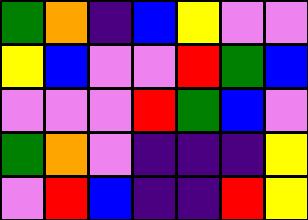[["green", "orange", "indigo", "blue", "yellow", "violet", "violet"], ["yellow", "blue", "violet", "violet", "red", "green", "blue"], ["violet", "violet", "violet", "red", "green", "blue", "violet"], ["green", "orange", "violet", "indigo", "indigo", "indigo", "yellow"], ["violet", "red", "blue", "indigo", "indigo", "red", "yellow"]]